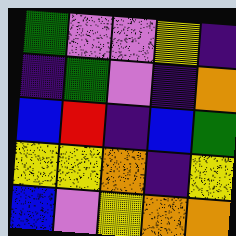[["green", "violet", "violet", "yellow", "indigo"], ["indigo", "green", "violet", "indigo", "orange"], ["blue", "red", "indigo", "blue", "green"], ["yellow", "yellow", "orange", "indigo", "yellow"], ["blue", "violet", "yellow", "orange", "orange"]]